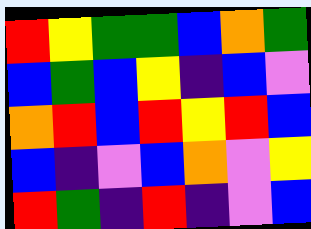[["red", "yellow", "green", "green", "blue", "orange", "green"], ["blue", "green", "blue", "yellow", "indigo", "blue", "violet"], ["orange", "red", "blue", "red", "yellow", "red", "blue"], ["blue", "indigo", "violet", "blue", "orange", "violet", "yellow"], ["red", "green", "indigo", "red", "indigo", "violet", "blue"]]